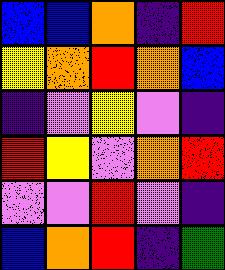[["blue", "blue", "orange", "indigo", "red"], ["yellow", "orange", "red", "orange", "blue"], ["indigo", "violet", "yellow", "violet", "indigo"], ["red", "yellow", "violet", "orange", "red"], ["violet", "violet", "red", "violet", "indigo"], ["blue", "orange", "red", "indigo", "green"]]